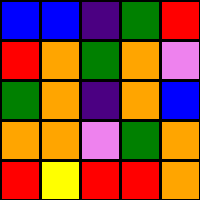[["blue", "blue", "indigo", "green", "red"], ["red", "orange", "green", "orange", "violet"], ["green", "orange", "indigo", "orange", "blue"], ["orange", "orange", "violet", "green", "orange"], ["red", "yellow", "red", "red", "orange"]]